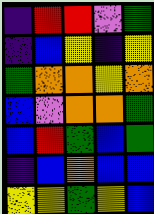[["indigo", "red", "red", "violet", "green"], ["indigo", "blue", "yellow", "indigo", "yellow"], ["green", "orange", "orange", "yellow", "orange"], ["blue", "violet", "orange", "orange", "green"], ["blue", "red", "green", "blue", "green"], ["indigo", "blue", "orange", "blue", "blue"], ["yellow", "yellow", "green", "yellow", "blue"]]